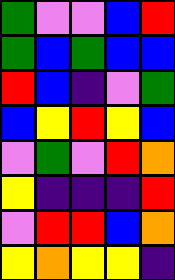[["green", "violet", "violet", "blue", "red"], ["green", "blue", "green", "blue", "blue"], ["red", "blue", "indigo", "violet", "green"], ["blue", "yellow", "red", "yellow", "blue"], ["violet", "green", "violet", "red", "orange"], ["yellow", "indigo", "indigo", "indigo", "red"], ["violet", "red", "red", "blue", "orange"], ["yellow", "orange", "yellow", "yellow", "indigo"]]